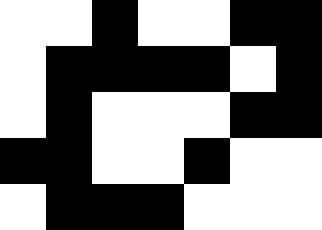[["white", "white", "black", "white", "white", "black", "black"], ["white", "black", "black", "black", "black", "white", "black"], ["white", "black", "white", "white", "white", "black", "black"], ["black", "black", "white", "white", "black", "white", "white"], ["white", "black", "black", "black", "white", "white", "white"]]